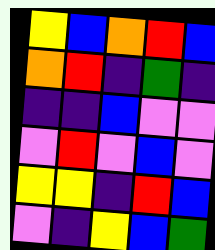[["yellow", "blue", "orange", "red", "blue"], ["orange", "red", "indigo", "green", "indigo"], ["indigo", "indigo", "blue", "violet", "violet"], ["violet", "red", "violet", "blue", "violet"], ["yellow", "yellow", "indigo", "red", "blue"], ["violet", "indigo", "yellow", "blue", "green"]]